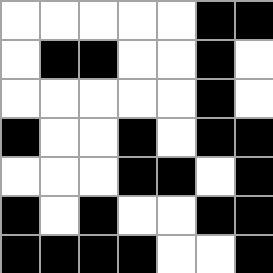[["white", "white", "white", "white", "white", "black", "black"], ["white", "black", "black", "white", "white", "black", "white"], ["white", "white", "white", "white", "white", "black", "white"], ["black", "white", "white", "black", "white", "black", "black"], ["white", "white", "white", "black", "black", "white", "black"], ["black", "white", "black", "white", "white", "black", "black"], ["black", "black", "black", "black", "white", "white", "black"]]